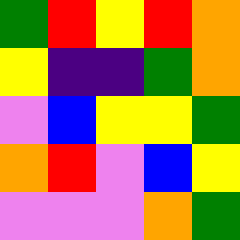[["green", "red", "yellow", "red", "orange"], ["yellow", "indigo", "indigo", "green", "orange"], ["violet", "blue", "yellow", "yellow", "green"], ["orange", "red", "violet", "blue", "yellow"], ["violet", "violet", "violet", "orange", "green"]]